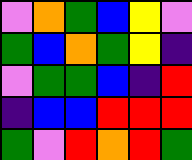[["violet", "orange", "green", "blue", "yellow", "violet"], ["green", "blue", "orange", "green", "yellow", "indigo"], ["violet", "green", "green", "blue", "indigo", "red"], ["indigo", "blue", "blue", "red", "red", "red"], ["green", "violet", "red", "orange", "red", "green"]]